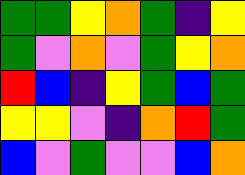[["green", "green", "yellow", "orange", "green", "indigo", "yellow"], ["green", "violet", "orange", "violet", "green", "yellow", "orange"], ["red", "blue", "indigo", "yellow", "green", "blue", "green"], ["yellow", "yellow", "violet", "indigo", "orange", "red", "green"], ["blue", "violet", "green", "violet", "violet", "blue", "orange"]]